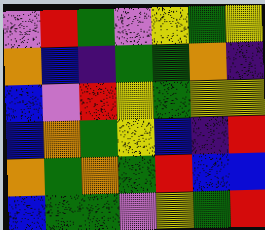[["violet", "red", "green", "violet", "yellow", "green", "yellow"], ["orange", "blue", "indigo", "green", "green", "orange", "indigo"], ["blue", "violet", "red", "yellow", "green", "yellow", "yellow"], ["blue", "orange", "green", "yellow", "blue", "indigo", "red"], ["orange", "green", "orange", "green", "red", "blue", "blue"], ["blue", "green", "green", "violet", "yellow", "green", "red"]]